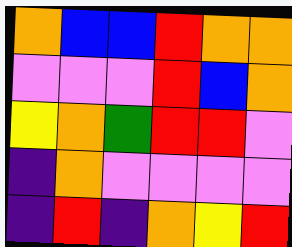[["orange", "blue", "blue", "red", "orange", "orange"], ["violet", "violet", "violet", "red", "blue", "orange"], ["yellow", "orange", "green", "red", "red", "violet"], ["indigo", "orange", "violet", "violet", "violet", "violet"], ["indigo", "red", "indigo", "orange", "yellow", "red"]]